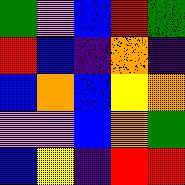[["green", "violet", "blue", "red", "green"], ["red", "blue", "indigo", "orange", "indigo"], ["blue", "orange", "blue", "yellow", "orange"], ["violet", "violet", "blue", "orange", "green"], ["blue", "yellow", "indigo", "red", "red"]]